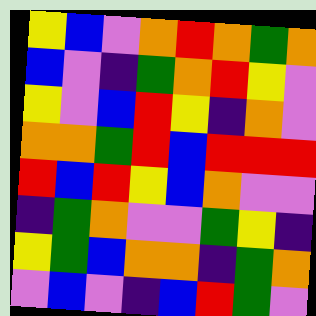[["yellow", "blue", "violet", "orange", "red", "orange", "green", "orange"], ["blue", "violet", "indigo", "green", "orange", "red", "yellow", "violet"], ["yellow", "violet", "blue", "red", "yellow", "indigo", "orange", "violet"], ["orange", "orange", "green", "red", "blue", "red", "red", "red"], ["red", "blue", "red", "yellow", "blue", "orange", "violet", "violet"], ["indigo", "green", "orange", "violet", "violet", "green", "yellow", "indigo"], ["yellow", "green", "blue", "orange", "orange", "indigo", "green", "orange"], ["violet", "blue", "violet", "indigo", "blue", "red", "green", "violet"]]